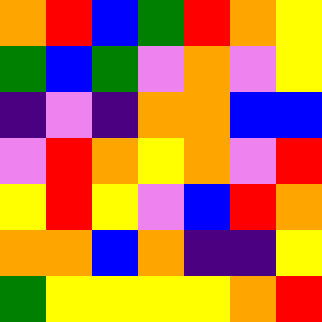[["orange", "red", "blue", "green", "red", "orange", "yellow"], ["green", "blue", "green", "violet", "orange", "violet", "yellow"], ["indigo", "violet", "indigo", "orange", "orange", "blue", "blue"], ["violet", "red", "orange", "yellow", "orange", "violet", "red"], ["yellow", "red", "yellow", "violet", "blue", "red", "orange"], ["orange", "orange", "blue", "orange", "indigo", "indigo", "yellow"], ["green", "yellow", "yellow", "yellow", "yellow", "orange", "red"]]